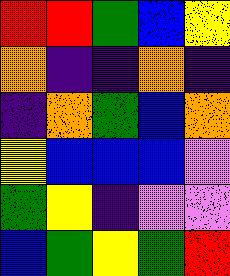[["red", "red", "green", "blue", "yellow"], ["orange", "indigo", "indigo", "orange", "indigo"], ["indigo", "orange", "green", "blue", "orange"], ["yellow", "blue", "blue", "blue", "violet"], ["green", "yellow", "indigo", "violet", "violet"], ["blue", "green", "yellow", "green", "red"]]